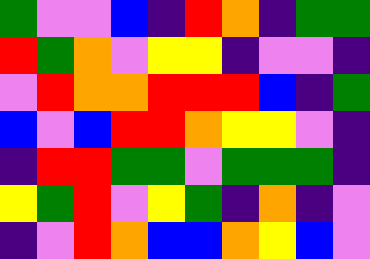[["green", "violet", "violet", "blue", "indigo", "red", "orange", "indigo", "green", "green"], ["red", "green", "orange", "violet", "yellow", "yellow", "indigo", "violet", "violet", "indigo"], ["violet", "red", "orange", "orange", "red", "red", "red", "blue", "indigo", "green"], ["blue", "violet", "blue", "red", "red", "orange", "yellow", "yellow", "violet", "indigo"], ["indigo", "red", "red", "green", "green", "violet", "green", "green", "green", "indigo"], ["yellow", "green", "red", "violet", "yellow", "green", "indigo", "orange", "indigo", "violet"], ["indigo", "violet", "red", "orange", "blue", "blue", "orange", "yellow", "blue", "violet"]]